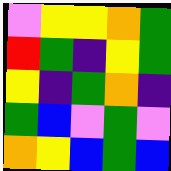[["violet", "yellow", "yellow", "orange", "green"], ["red", "green", "indigo", "yellow", "green"], ["yellow", "indigo", "green", "orange", "indigo"], ["green", "blue", "violet", "green", "violet"], ["orange", "yellow", "blue", "green", "blue"]]